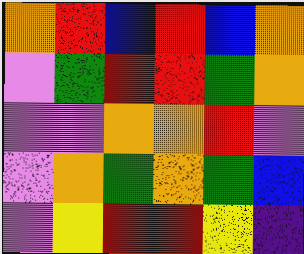[["orange", "red", "blue", "red", "blue", "orange"], ["violet", "green", "red", "red", "green", "orange"], ["violet", "violet", "orange", "orange", "red", "violet"], ["violet", "orange", "green", "orange", "green", "blue"], ["violet", "yellow", "red", "red", "yellow", "indigo"]]